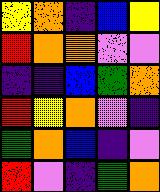[["yellow", "orange", "indigo", "blue", "yellow"], ["red", "orange", "orange", "violet", "violet"], ["indigo", "indigo", "blue", "green", "orange"], ["red", "yellow", "orange", "violet", "indigo"], ["green", "orange", "blue", "indigo", "violet"], ["red", "violet", "indigo", "green", "orange"]]